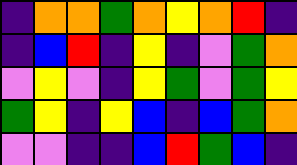[["indigo", "orange", "orange", "green", "orange", "yellow", "orange", "red", "indigo"], ["indigo", "blue", "red", "indigo", "yellow", "indigo", "violet", "green", "orange"], ["violet", "yellow", "violet", "indigo", "yellow", "green", "violet", "green", "yellow"], ["green", "yellow", "indigo", "yellow", "blue", "indigo", "blue", "green", "orange"], ["violet", "violet", "indigo", "indigo", "blue", "red", "green", "blue", "indigo"]]